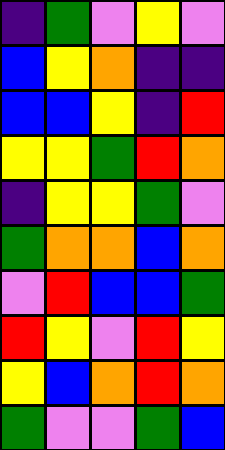[["indigo", "green", "violet", "yellow", "violet"], ["blue", "yellow", "orange", "indigo", "indigo"], ["blue", "blue", "yellow", "indigo", "red"], ["yellow", "yellow", "green", "red", "orange"], ["indigo", "yellow", "yellow", "green", "violet"], ["green", "orange", "orange", "blue", "orange"], ["violet", "red", "blue", "blue", "green"], ["red", "yellow", "violet", "red", "yellow"], ["yellow", "blue", "orange", "red", "orange"], ["green", "violet", "violet", "green", "blue"]]